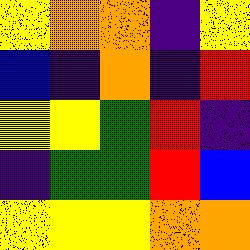[["yellow", "orange", "orange", "indigo", "yellow"], ["blue", "indigo", "orange", "indigo", "red"], ["yellow", "yellow", "green", "red", "indigo"], ["indigo", "green", "green", "red", "blue"], ["yellow", "yellow", "yellow", "orange", "orange"]]